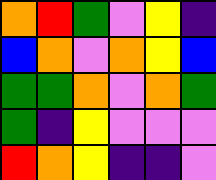[["orange", "red", "green", "violet", "yellow", "indigo"], ["blue", "orange", "violet", "orange", "yellow", "blue"], ["green", "green", "orange", "violet", "orange", "green"], ["green", "indigo", "yellow", "violet", "violet", "violet"], ["red", "orange", "yellow", "indigo", "indigo", "violet"]]